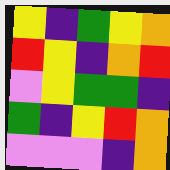[["yellow", "indigo", "green", "yellow", "orange"], ["red", "yellow", "indigo", "orange", "red"], ["violet", "yellow", "green", "green", "indigo"], ["green", "indigo", "yellow", "red", "orange"], ["violet", "violet", "violet", "indigo", "orange"]]